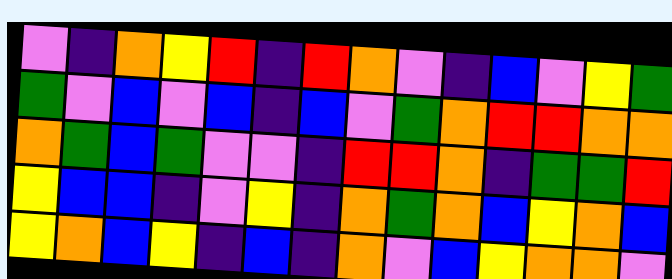[["violet", "indigo", "orange", "yellow", "red", "indigo", "red", "orange", "violet", "indigo", "blue", "violet", "yellow", "green"], ["green", "violet", "blue", "violet", "blue", "indigo", "blue", "violet", "green", "orange", "red", "red", "orange", "orange"], ["orange", "green", "blue", "green", "violet", "violet", "indigo", "red", "red", "orange", "indigo", "green", "green", "red"], ["yellow", "blue", "blue", "indigo", "violet", "yellow", "indigo", "orange", "green", "orange", "blue", "yellow", "orange", "blue"], ["yellow", "orange", "blue", "yellow", "indigo", "blue", "indigo", "orange", "violet", "blue", "yellow", "orange", "orange", "violet"]]